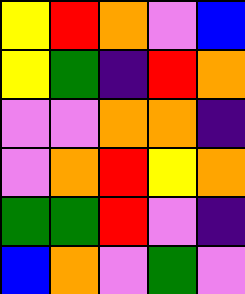[["yellow", "red", "orange", "violet", "blue"], ["yellow", "green", "indigo", "red", "orange"], ["violet", "violet", "orange", "orange", "indigo"], ["violet", "orange", "red", "yellow", "orange"], ["green", "green", "red", "violet", "indigo"], ["blue", "orange", "violet", "green", "violet"]]